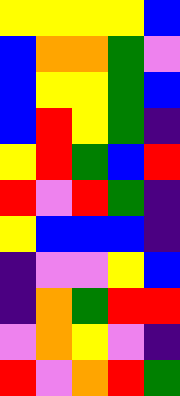[["yellow", "yellow", "yellow", "yellow", "blue"], ["blue", "orange", "orange", "green", "violet"], ["blue", "yellow", "yellow", "green", "blue"], ["blue", "red", "yellow", "green", "indigo"], ["yellow", "red", "green", "blue", "red"], ["red", "violet", "red", "green", "indigo"], ["yellow", "blue", "blue", "blue", "indigo"], ["indigo", "violet", "violet", "yellow", "blue"], ["indigo", "orange", "green", "red", "red"], ["violet", "orange", "yellow", "violet", "indigo"], ["red", "violet", "orange", "red", "green"]]